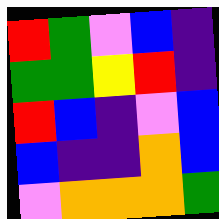[["red", "green", "violet", "blue", "indigo"], ["green", "green", "yellow", "red", "indigo"], ["red", "blue", "indigo", "violet", "blue"], ["blue", "indigo", "indigo", "orange", "blue"], ["violet", "orange", "orange", "orange", "green"]]